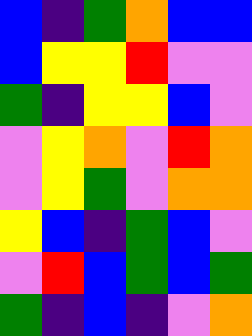[["blue", "indigo", "green", "orange", "blue", "blue"], ["blue", "yellow", "yellow", "red", "violet", "violet"], ["green", "indigo", "yellow", "yellow", "blue", "violet"], ["violet", "yellow", "orange", "violet", "red", "orange"], ["violet", "yellow", "green", "violet", "orange", "orange"], ["yellow", "blue", "indigo", "green", "blue", "violet"], ["violet", "red", "blue", "green", "blue", "green"], ["green", "indigo", "blue", "indigo", "violet", "orange"]]